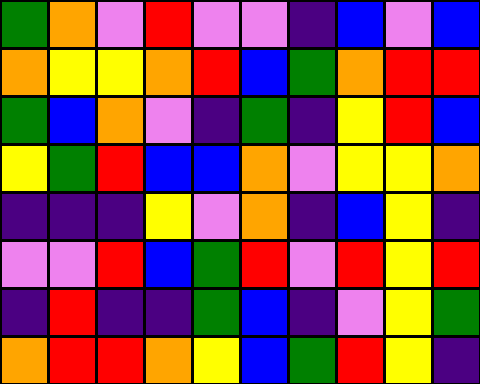[["green", "orange", "violet", "red", "violet", "violet", "indigo", "blue", "violet", "blue"], ["orange", "yellow", "yellow", "orange", "red", "blue", "green", "orange", "red", "red"], ["green", "blue", "orange", "violet", "indigo", "green", "indigo", "yellow", "red", "blue"], ["yellow", "green", "red", "blue", "blue", "orange", "violet", "yellow", "yellow", "orange"], ["indigo", "indigo", "indigo", "yellow", "violet", "orange", "indigo", "blue", "yellow", "indigo"], ["violet", "violet", "red", "blue", "green", "red", "violet", "red", "yellow", "red"], ["indigo", "red", "indigo", "indigo", "green", "blue", "indigo", "violet", "yellow", "green"], ["orange", "red", "red", "orange", "yellow", "blue", "green", "red", "yellow", "indigo"]]